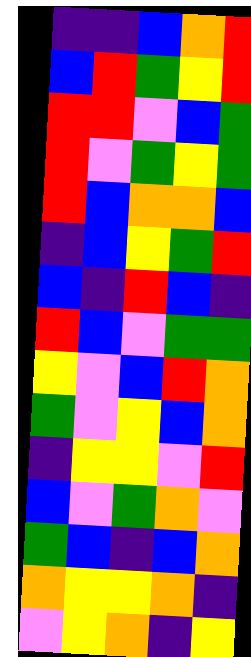[["indigo", "indigo", "blue", "orange", "red"], ["blue", "red", "green", "yellow", "red"], ["red", "red", "violet", "blue", "green"], ["red", "violet", "green", "yellow", "green"], ["red", "blue", "orange", "orange", "blue"], ["indigo", "blue", "yellow", "green", "red"], ["blue", "indigo", "red", "blue", "indigo"], ["red", "blue", "violet", "green", "green"], ["yellow", "violet", "blue", "red", "orange"], ["green", "violet", "yellow", "blue", "orange"], ["indigo", "yellow", "yellow", "violet", "red"], ["blue", "violet", "green", "orange", "violet"], ["green", "blue", "indigo", "blue", "orange"], ["orange", "yellow", "yellow", "orange", "indigo"], ["violet", "yellow", "orange", "indigo", "yellow"]]